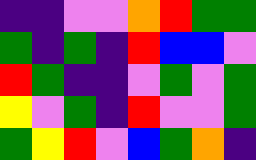[["indigo", "indigo", "violet", "violet", "orange", "red", "green", "green"], ["green", "indigo", "green", "indigo", "red", "blue", "blue", "violet"], ["red", "green", "indigo", "indigo", "violet", "green", "violet", "green"], ["yellow", "violet", "green", "indigo", "red", "violet", "violet", "green"], ["green", "yellow", "red", "violet", "blue", "green", "orange", "indigo"]]